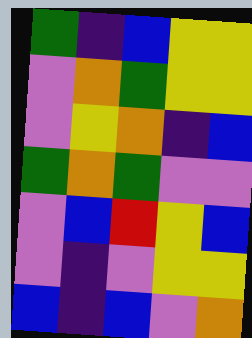[["green", "indigo", "blue", "yellow", "yellow"], ["violet", "orange", "green", "yellow", "yellow"], ["violet", "yellow", "orange", "indigo", "blue"], ["green", "orange", "green", "violet", "violet"], ["violet", "blue", "red", "yellow", "blue"], ["violet", "indigo", "violet", "yellow", "yellow"], ["blue", "indigo", "blue", "violet", "orange"]]